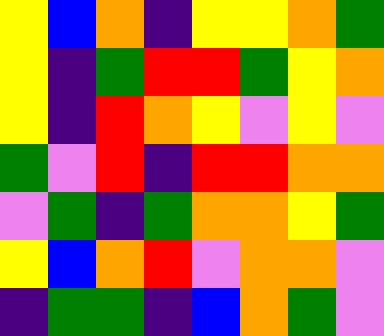[["yellow", "blue", "orange", "indigo", "yellow", "yellow", "orange", "green"], ["yellow", "indigo", "green", "red", "red", "green", "yellow", "orange"], ["yellow", "indigo", "red", "orange", "yellow", "violet", "yellow", "violet"], ["green", "violet", "red", "indigo", "red", "red", "orange", "orange"], ["violet", "green", "indigo", "green", "orange", "orange", "yellow", "green"], ["yellow", "blue", "orange", "red", "violet", "orange", "orange", "violet"], ["indigo", "green", "green", "indigo", "blue", "orange", "green", "violet"]]